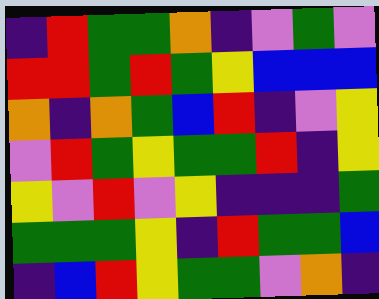[["indigo", "red", "green", "green", "orange", "indigo", "violet", "green", "violet"], ["red", "red", "green", "red", "green", "yellow", "blue", "blue", "blue"], ["orange", "indigo", "orange", "green", "blue", "red", "indigo", "violet", "yellow"], ["violet", "red", "green", "yellow", "green", "green", "red", "indigo", "yellow"], ["yellow", "violet", "red", "violet", "yellow", "indigo", "indigo", "indigo", "green"], ["green", "green", "green", "yellow", "indigo", "red", "green", "green", "blue"], ["indigo", "blue", "red", "yellow", "green", "green", "violet", "orange", "indigo"]]